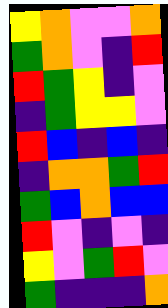[["yellow", "orange", "violet", "violet", "orange"], ["green", "orange", "violet", "indigo", "red"], ["red", "green", "yellow", "indigo", "violet"], ["indigo", "green", "yellow", "yellow", "violet"], ["red", "blue", "indigo", "blue", "indigo"], ["indigo", "orange", "orange", "green", "red"], ["green", "blue", "orange", "blue", "blue"], ["red", "violet", "indigo", "violet", "indigo"], ["yellow", "violet", "green", "red", "violet"], ["green", "indigo", "indigo", "indigo", "orange"]]